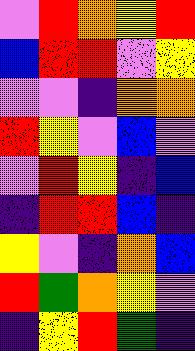[["violet", "red", "orange", "yellow", "red"], ["blue", "red", "red", "violet", "yellow"], ["violet", "violet", "indigo", "orange", "orange"], ["red", "yellow", "violet", "blue", "violet"], ["violet", "red", "yellow", "indigo", "blue"], ["indigo", "red", "red", "blue", "indigo"], ["yellow", "violet", "indigo", "orange", "blue"], ["red", "green", "orange", "yellow", "violet"], ["indigo", "yellow", "red", "green", "indigo"]]